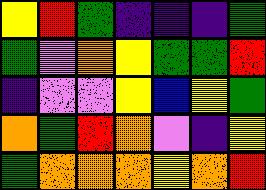[["yellow", "red", "green", "indigo", "indigo", "indigo", "green"], ["green", "violet", "orange", "yellow", "green", "green", "red"], ["indigo", "violet", "violet", "yellow", "blue", "yellow", "green"], ["orange", "green", "red", "orange", "violet", "indigo", "yellow"], ["green", "orange", "orange", "orange", "yellow", "orange", "red"]]